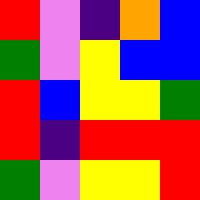[["red", "violet", "indigo", "orange", "blue"], ["green", "violet", "yellow", "blue", "blue"], ["red", "blue", "yellow", "yellow", "green"], ["red", "indigo", "red", "red", "red"], ["green", "violet", "yellow", "yellow", "red"]]